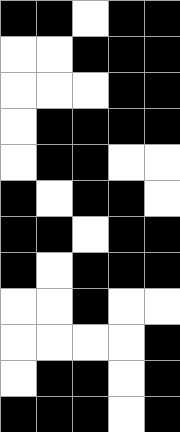[["black", "black", "white", "black", "black"], ["white", "white", "black", "black", "black"], ["white", "white", "white", "black", "black"], ["white", "black", "black", "black", "black"], ["white", "black", "black", "white", "white"], ["black", "white", "black", "black", "white"], ["black", "black", "white", "black", "black"], ["black", "white", "black", "black", "black"], ["white", "white", "black", "white", "white"], ["white", "white", "white", "white", "black"], ["white", "black", "black", "white", "black"], ["black", "black", "black", "white", "black"]]